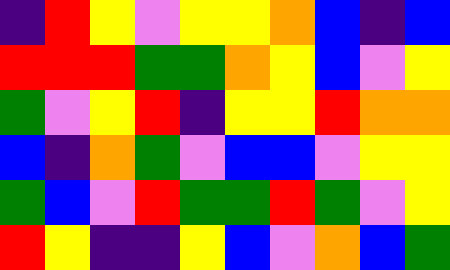[["indigo", "red", "yellow", "violet", "yellow", "yellow", "orange", "blue", "indigo", "blue"], ["red", "red", "red", "green", "green", "orange", "yellow", "blue", "violet", "yellow"], ["green", "violet", "yellow", "red", "indigo", "yellow", "yellow", "red", "orange", "orange"], ["blue", "indigo", "orange", "green", "violet", "blue", "blue", "violet", "yellow", "yellow"], ["green", "blue", "violet", "red", "green", "green", "red", "green", "violet", "yellow"], ["red", "yellow", "indigo", "indigo", "yellow", "blue", "violet", "orange", "blue", "green"]]